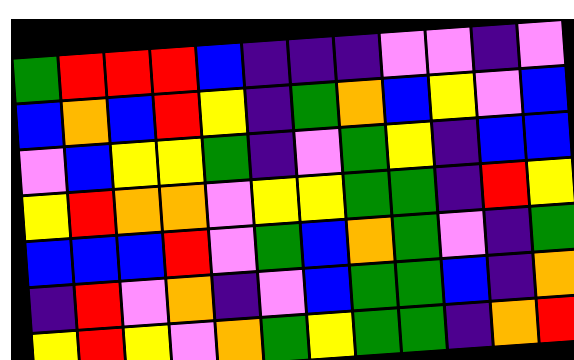[["green", "red", "red", "red", "blue", "indigo", "indigo", "indigo", "violet", "violet", "indigo", "violet"], ["blue", "orange", "blue", "red", "yellow", "indigo", "green", "orange", "blue", "yellow", "violet", "blue"], ["violet", "blue", "yellow", "yellow", "green", "indigo", "violet", "green", "yellow", "indigo", "blue", "blue"], ["yellow", "red", "orange", "orange", "violet", "yellow", "yellow", "green", "green", "indigo", "red", "yellow"], ["blue", "blue", "blue", "red", "violet", "green", "blue", "orange", "green", "violet", "indigo", "green"], ["indigo", "red", "violet", "orange", "indigo", "violet", "blue", "green", "green", "blue", "indigo", "orange"], ["yellow", "red", "yellow", "violet", "orange", "green", "yellow", "green", "green", "indigo", "orange", "red"]]